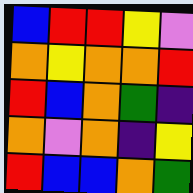[["blue", "red", "red", "yellow", "violet"], ["orange", "yellow", "orange", "orange", "red"], ["red", "blue", "orange", "green", "indigo"], ["orange", "violet", "orange", "indigo", "yellow"], ["red", "blue", "blue", "orange", "green"]]